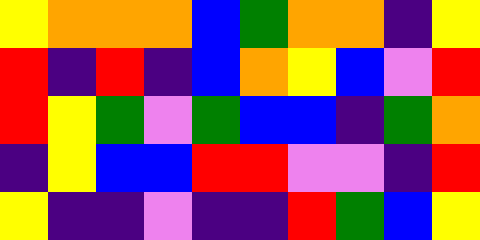[["yellow", "orange", "orange", "orange", "blue", "green", "orange", "orange", "indigo", "yellow"], ["red", "indigo", "red", "indigo", "blue", "orange", "yellow", "blue", "violet", "red"], ["red", "yellow", "green", "violet", "green", "blue", "blue", "indigo", "green", "orange"], ["indigo", "yellow", "blue", "blue", "red", "red", "violet", "violet", "indigo", "red"], ["yellow", "indigo", "indigo", "violet", "indigo", "indigo", "red", "green", "blue", "yellow"]]